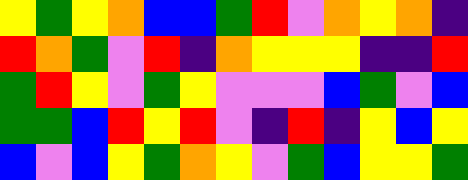[["yellow", "green", "yellow", "orange", "blue", "blue", "green", "red", "violet", "orange", "yellow", "orange", "indigo"], ["red", "orange", "green", "violet", "red", "indigo", "orange", "yellow", "yellow", "yellow", "indigo", "indigo", "red"], ["green", "red", "yellow", "violet", "green", "yellow", "violet", "violet", "violet", "blue", "green", "violet", "blue"], ["green", "green", "blue", "red", "yellow", "red", "violet", "indigo", "red", "indigo", "yellow", "blue", "yellow"], ["blue", "violet", "blue", "yellow", "green", "orange", "yellow", "violet", "green", "blue", "yellow", "yellow", "green"]]